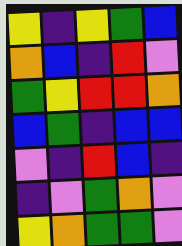[["yellow", "indigo", "yellow", "green", "blue"], ["orange", "blue", "indigo", "red", "violet"], ["green", "yellow", "red", "red", "orange"], ["blue", "green", "indigo", "blue", "blue"], ["violet", "indigo", "red", "blue", "indigo"], ["indigo", "violet", "green", "orange", "violet"], ["yellow", "orange", "green", "green", "violet"]]